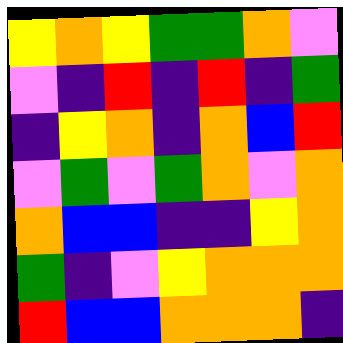[["yellow", "orange", "yellow", "green", "green", "orange", "violet"], ["violet", "indigo", "red", "indigo", "red", "indigo", "green"], ["indigo", "yellow", "orange", "indigo", "orange", "blue", "red"], ["violet", "green", "violet", "green", "orange", "violet", "orange"], ["orange", "blue", "blue", "indigo", "indigo", "yellow", "orange"], ["green", "indigo", "violet", "yellow", "orange", "orange", "orange"], ["red", "blue", "blue", "orange", "orange", "orange", "indigo"]]